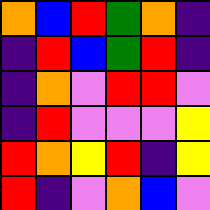[["orange", "blue", "red", "green", "orange", "indigo"], ["indigo", "red", "blue", "green", "red", "indigo"], ["indigo", "orange", "violet", "red", "red", "violet"], ["indigo", "red", "violet", "violet", "violet", "yellow"], ["red", "orange", "yellow", "red", "indigo", "yellow"], ["red", "indigo", "violet", "orange", "blue", "violet"]]